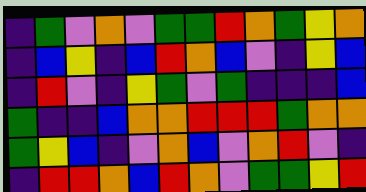[["indigo", "green", "violet", "orange", "violet", "green", "green", "red", "orange", "green", "yellow", "orange"], ["indigo", "blue", "yellow", "indigo", "blue", "red", "orange", "blue", "violet", "indigo", "yellow", "blue"], ["indigo", "red", "violet", "indigo", "yellow", "green", "violet", "green", "indigo", "indigo", "indigo", "blue"], ["green", "indigo", "indigo", "blue", "orange", "orange", "red", "red", "red", "green", "orange", "orange"], ["green", "yellow", "blue", "indigo", "violet", "orange", "blue", "violet", "orange", "red", "violet", "indigo"], ["indigo", "red", "red", "orange", "blue", "red", "orange", "violet", "green", "green", "yellow", "red"]]